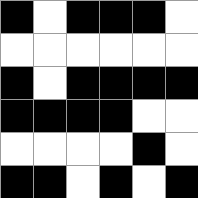[["black", "white", "black", "black", "black", "white"], ["white", "white", "white", "white", "white", "white"], ["black", "white", "black", "black", "black", "black"], ["black", "black", "black", "black", "white", "white"], ["white", "white", "white", "white", "black", "white"], ["black", "black", "white", "black", "white", "black"]]